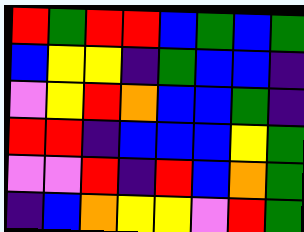[["red", "green", "red", "red", "blue", "green", "blue", "green"], ["blue", "yellow", "yellow", "indigo", "green", "blue", "blue", "indigo"], ["violet", "yellow", "red", "orange", "blue", "blue", "green", "indigo"], ["red", "red", "indigo", "blue", "blue", "blue", "yellow", "green"], ["violet", "violet", "red", "indigo", "red", "blue", "orange", "green"], ["indigo", "blue", "orange", "yellow", "yellow", "violet", "red", "green"]]